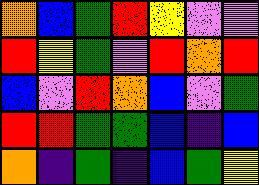[["orange", "blue", "green", "red", "yellow", "violet", "violet"], ["red", "yellow", "green", "violet", "red", "orange", "red"], ["blue", "violet", "red", "orange", "blue", "violet", "green"], ["red", "red", "green", "green", "blue", "indigo", "blue"], ["orange", "indigo", "green", "indigo", "blue", "green", "yellow"]]